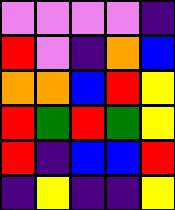[["violet", "violet", "violet", "violet", "indigo"], ["red", "violet", "indigo", "orange", "blue"], ["orange", "orange", "blue", "red", "yellow"], ["red", "green", "red", "green", "yellow"], ["red", "indigo", "blue", "blue", "red"], ["indigo", "yellow", "indigo", "indigo", "yellow"]]